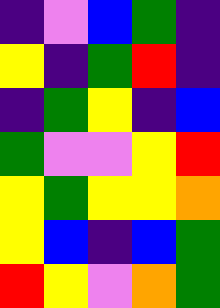[["indigo", "violet", "blue", "green", "indigo"], ["yellow", "indigo", "green", "red", "indigo"], ["indigo", "green", "yellow", "indigo", "blue"], ["green", "violet", "violet", "yellow", "red"], ["yellow", "green", "yellow", "yellow", "orange"], ["yellow", "blue", "indigo", "blue", "green"], ["red", "yellow", "violet", "orange", "green"]]